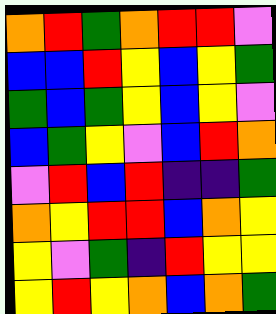[["orange", "red", "green", "orange", "red", "red", "violet"], ["blue", "blue", "red", "yellow", "blue", "yellow", "green"], ["green", "blue", "green", "yellow", "blue", "yellow", "violet"], ["blue", "green", "yellow", "violet", "blue", "red", "orange"], ["violet", "red", "blue", "red", "indigo", "indigo", "green"], ["orange", "yellow", "red", "red", "blue", "orange", "yellow"], ["yellow", "violet", "green", "indigo", "red", "yellow", "yellow"], ["yellow", "red", "yellow", "orange", "blue", "orange", "green"]]